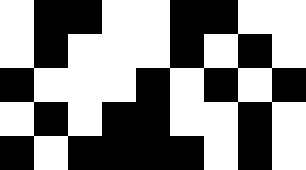[["white", "black", "black", "white", "white", "black", "black", "white", "white"], ["white", "black", "white", "white", "white", "black", "white", "black", "white"], ["black", "white", "white", "white", "black", "white", "black", "white", "black"], ["white", "black", "white", "black", "black", "white", "white", "black", "white"], ["black", "white", "black", "black", "black", "black", "white", "black", "white"]]